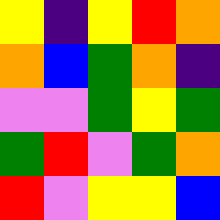[["yellow", "indigo", "yellow", "red", "orange"], ["orange", "blue", "green", "orange", "indigo"], ["violet", "violet", "green", "yellow", "green"], ["green", "red", "violet", "green", "orange"], ["red", "violet", "yellow", "yellow", "blue"]]